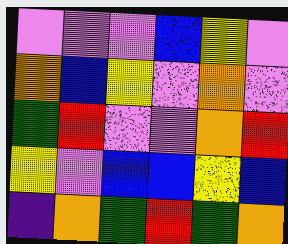[["violet", "violet", "violet", "blue", "yellow", "violet"], ["orange", "blue", "yellow", "violet", "orange", "violet"], ["green", "red", "violet", "violet", "orange", "red"], ["yellow", "violet", "blue", "blue", "yellow", "blue"], ["indigo", "orange", "green", "red", "green", "orange"]]